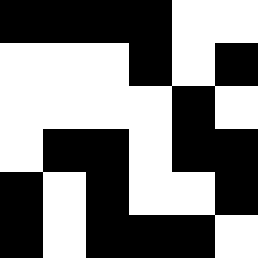[["black", "black", "black", "black", "white", "white"], ["white", "white", "white", "black", "white", "black"], ["white", "white", "white", "white", "black", "white"], ["white", "black", "black", "white", "black", "black"], ["black", "white", "black", "white", "white", "black"], ["black", "white", "black", "black", "black", "white"]]